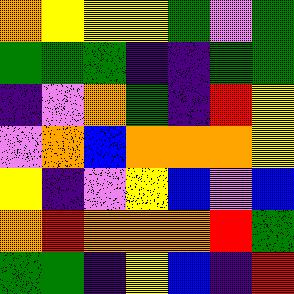[["orange", "yellow", "yellow", "yellow", "green", "violet", "green"], ["green", "green", "green", "indigo", "indigo", "green", "green"], ["indigo", "violet", "orange", "green", "indigo", "red", "yellow"], ["violet", "orange", "blue", "orange", "orange", "orange", "yellow"], ["yellow", "indigo", "violet", "yellow", "blue", "violet", "blue"], ["orange", "red", "orange", "orange", "orange", "red", "green"], ["green", "green", "indigo", "yellow", "blue", "indigo", "red"]]